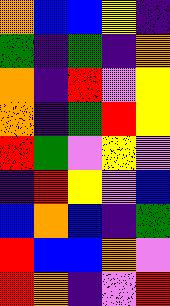[["orange", "blue", "blue", "yellow", "indigo"], ["green", "indigo", "green", "indigo", "orange"], ["orange", "indigo", "red", "violet", "yellow"], ["orange", "indigo", "green", "red", "yellow"], ["red", "green", "violet", "yellow", "violet"], ["indigo", "red", "yellow", "violet", "blue"], ["blue", "orange", "blue", "indigo", "green"], ["red", "blue", "blue", "orange", "violet"], ["red", "orange", "indigo", "violet", "red"]]